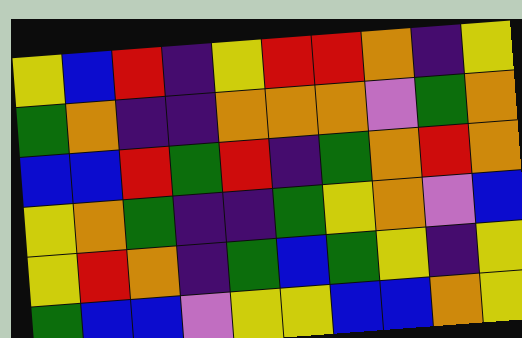[["yellow", "blue", "red", "indigo", "yellow", "red", "red", "orange", "indigo", "yellow"], ["green", "orange", "indigo", "indigo", "orange", "orange", "orange", "violet", "green", "orange"], ["blue", "blue", "red", "green", "red", "indigo", "green", "orange", "red", "orange"], ["yellow", "orange", "green", "indigo", "indigo", "green", "yellow", "orange", "violet", "blue"], ["yellow", "red", "orange", "indigo", "green", "blue", "green", "yellow", "indigo", "yellow"], ["green", "blue", "blue", "violet", "yellow", "yellow", "blue", "blue", "orange", "yellow"]]